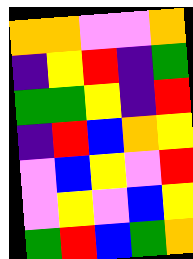[["orange", "orange", "violet", "violet", "orange"], ["indigo", "yellow", "red", "indigo", "green"], ["green", "green", "yellow", "indigo", "red"], ["indigo", "red", "blue", "orange", "yellow"], ["violet", "blue", "yellow", "violet", "red"], ["violet", "yellow", "violet", "blue", "yellow"], ["green", "red", "blue", "green", "orange"]]